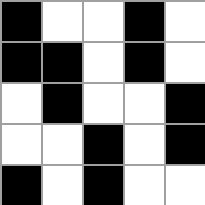[["black", "white", "white", "black", "white"], ["black", "black", "white", "black", "white"], ["white", "black", "white", "white", "black"], ["white", "white", "black", "white", "black"], ["black", "white", "black", "white", "white"]]